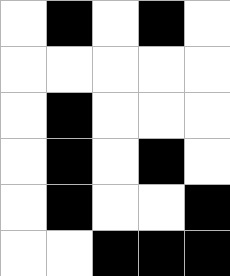[["white", "black", "white", "black", "white"], ["white", "white", "white", "white", "white"], ["white", "black", "white", "white", "white"], ["white", "black", "white", "black", "white"], ["white", "black", "white", "white", "black"], ["white", "white", "black", "black", "black"]]